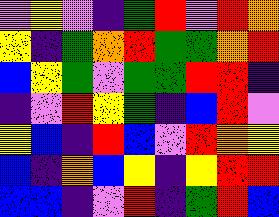[["violet", "yellow", "violet", "indigo", "green", "red", "violet", "red", "orange"], ["yellow", "indigo", "green", "orange", "red", "green", "green", "orange", "red"], ["blue", "yellow", "green", "violet", "green", "green", "red", "red", "indigo"], ["indigo", "violet", "red", "yellow", "green", "indigo", "blue", "red", "violet"], ["yellow", "blue", "indigo", "red", "blue", "violet", "red", "orange", "yellow"], ["blue", "indigo", "orange", "blue", "yellow", "indigo", "yellow", "red", "red"], ["blue", "blue", "indigo", "violet", "red", "indigo", "green", "red", "blue"]]